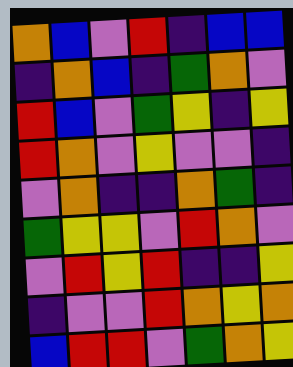[["orange", "blue", "violet", "red", "indigo", "blue", "blue"], ["indigo", "orange", "blue", "indigo", "green", "orange", "violet"], ["red", "blue", "violet", "green", "yellow", "indigo", "yellow"], ["red", "orange", "violet", "yellow", "violet", "violet", "indigo"], ["violet", "orange", "indigo", "indigo", "orange", "green", "indigo"], ["green", "yellow", "yellow", "violet", "red", "orange", "violet"], ["violet", "red", "yellow", "red", "indigo", "indigo", "yellow"], ["indigo", "violet", "violet", "red", "orange", "yellow", "orange"], ["blue", "red", "red", "violet", "green", "orange", "yellow"]]